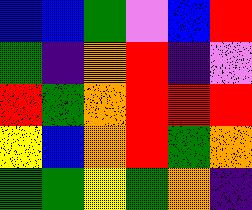[["blue", "blue", "green", "violet", "blue", "red"], ["green", "indigo", "orange", "red", "indigo", "violet"], ["red", "green", "orange", "red", "red", "red"], ["yellow", "blue", "orange", "red", "green", "orange"], ["green", "green", "yellow", "green", "orange", "indigo"]]